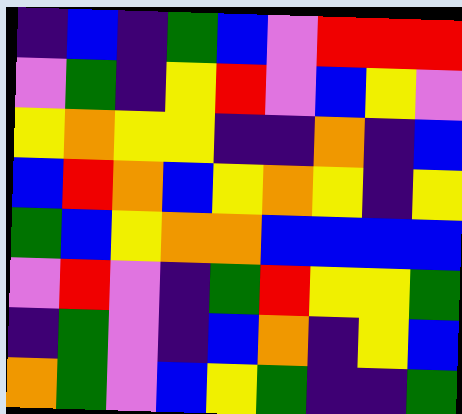[["indigo", "blue", "indigo", "green", "blue", "violet", "red", "red", "red"], ["violet", "green", "indigo", "yellow", "red", "violet", "blue", "yellow", "violet"], ["yellow", "orange", "yellow", "yellow", "indigo", "indigo", "orange", "indigo", "blue"], ["blue", "red", "orange", "blue", "yellow", "orange", "yellow", "indigo", "yellow"], ["green", "blue", "yellow", "orange", "orange", "blue", "blue", "blue", "blue"], ["violet", "red", "violet", "indigo", "green", "red", "yellow", "yellow", "green"], ["indigo", "green", "violet", "indigo", "blue", "orange", "indigo", "yellow", "blue"], ["orange", "green", "violet", "blue", "yellow", "green", "indigo", "indigo", "green"]]